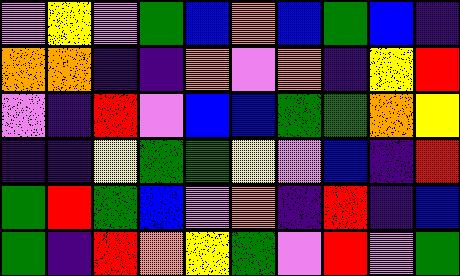[["violet", "yellow", "violet", "green", "blue", "orange", "blue", "green", "blue", "indigo"], ["orange", "orange", "indigo", "indigo", "orange", "violet", "orange", "indigo", "yellow", "red"], ["violet", "indigo", "red", "violet", "blue", "blue", "green", "green", "orange", "yellow"], ["indigo", "indigo", "yellow", "green", "green", "yellow", "violet", "blue", "indigo", "red"], ["green", "red", "green", "blue", "violet", "orange", "indigo", "red", "indigo", "blue"], ["green", "indigo", "red", "orange", "yellow", "green", "violet", "red", "violet", "green"]]